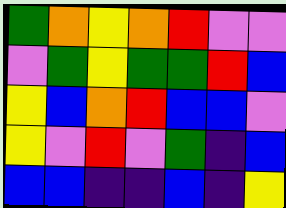[["green", "orange", "yellow", "orange", "red", "violet", "violet"], ["violet", "green", "yellow", "green", "green", "red", "blue"], ["yellow", "blue", "orange", "red", "blue", "blue", "violet"], ["yellow", "violet", "red", "violet", "green", "indigo", "blue"], ["blue", "blue", "indigo", "indigo", "blue", "indigo", "yellow"]]